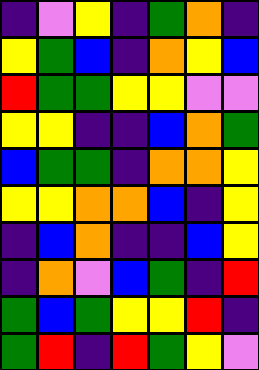[["indigo", "violet", "yellow", "indigo", "green", "orange", "indigo"], ["yellow", "green", "blue", "indigo", "orange", "yellow", "blue"], ["red", "green", "green", "yellow", "yellow", "violet", "violet"], ["yellow", "yellow", "indigo", "indigo", "blue", "orange", "green"], ["blue", "green", "green", "indigo", "orange", "orange", "yellow"], ["yellow", "yellow", "orange", "orange", "blue", "indigo", "yellow"], ["indigo", "blue", "orange", "indigo", "indigo", "blue", "yellow"], ["indigo", "orange", "violet", "blue", "green", "indigo", "red"], ["green", "blue", "green", "yellow", "yellow", "red", "indigo"], ["green", "red", "indigo", "red", "green", "yellow", "violet"]]